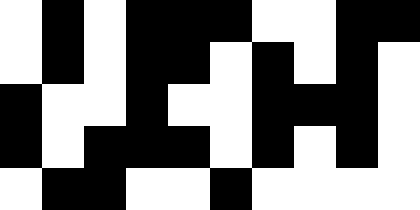[["white", "black", "white", "black", "black", "black", "white", "white", "black", "black"], ["white", "black", "white", "black", "black", "white", "black", "white", "black", "white"], ["black", "white", "white", "black", "white", "white", "black", "black", "black", "white"], ["black", "white", "black", "black", "black", "white", "black", "white", "black", "white"], ["white", "black", "black", "white", "white", "black", "white", "white", "white", "white"]]